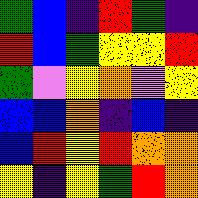[["green", "blue", "indigo", "red", "green", "indigo"], ["red", "blue", "green", "yellow", "yellow", "red"], ["green", "violet", "yellow", "orange", "violet", "yellow"], ["blue", "blue", "orange", "indigo", "blue", "indigo"], ["blue", "red", "yellow", "red", "orange", "orange"], ["yellow", "indigo", "yellow", "green", "red", "orange"]]